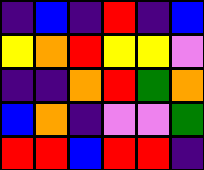[["indigo", "blue", "indigo", "red", "indigo", "blue"], ["yellow", "orange", "red", "yellow", "yellow", "violet"], ["indigo", "indigo", "orange", "red", "green", "orange"], ["blue", "orange", "indigo", "violet", "violet", "green"], ["red", "red", "blue", "red", "red", "indigo"]]